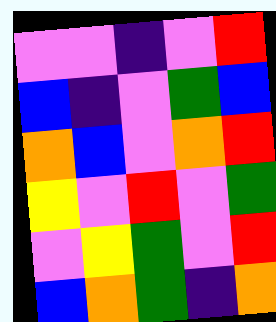[["violet", "violet", "indigo", "violet", "red"], ["blue", "indigo", "violet", "green", "blue"], ["orange", "blue", "violet", "orange", "red"], ["yellow", "violet", "red", "violet", "green"], ["violet", "yellow", "green", "violet", "red"], ["blue", "orange", "green", "indigo", "orange"]]